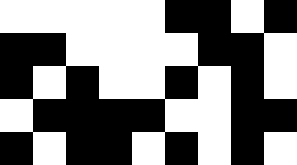[["white", "white", "white", "white", "white", "black", "black", "white", "black"], ["black", "black", "white", "white", "white", "white", "black", "black", "white"], ["black", "white", "black", "white", "white", "black", "white", "black", "white"], ["white", "black", "black", "black", "black", "white", "white", "black", "black"], ["black", "white", "black", "black", "white", "black", "white", "black", "white"]]